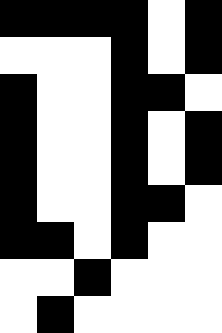[["black", "black", "black", "black", "white", "black"], ["white", "white", "white", "black", "white", "black"], ["black", "white", "white", "black", "black", "white"], ["black", "white", "white", "black", "white", "black"], ["black", "white", "white", "black", "white", "black"], ["black", "white", "white", "black", "black", "white"], ["black", "black", "white", "black", "white", "white"], ["white", "white", "black", "white", "white", "white"], ["white", "black", "white", "white", "white", "white"]]